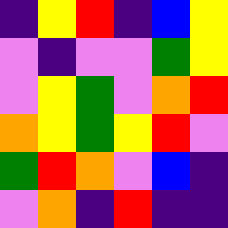[["indigo", "yellow", "red", "indigo", "blue", "yellow"], ["violet", "indigo", "violet", "violet", "green", "yellow"], ["violet", "yellow", "green", "violet", "orange", "red"], ["orange", "yellow", "green", "yellow", "red", "violet"], ["green", "red", "orange", "violet", "blue", "indigo"], ["violet", "orange", "indigo", "red", "indigo", "indigo"]]